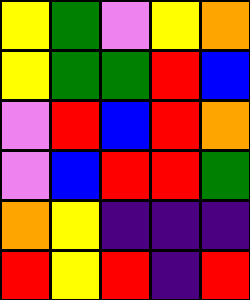[["yellow", "green", "violet", "yellow", "orange"], ["yellow", "green", "green", "red", "blue"], ["violet", "red", "blue", "red", "orange"], ["violet", "blue", "red", "red", "green"], ["orange", "yellow", "indigo", "indigo", "indigo"], ["red", "yellow", "red", "indigo", "red"]]